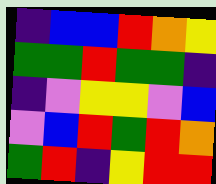[["indigo", "blue", "blue", "red", "orange", "yellow"], ["green", "green", "red", "green", "green", "indigo"], ["indigo", "violet", "yellow", "yellow", "violet", "blue"], ["violet", "blue", "red", "green", "red", "orange"], ["green", "red", "indigo", "yellow", "red", "red"]]